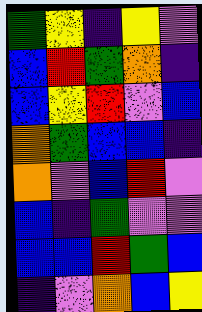[["green", "yellow", "indigo", "yellow", "violet"], ["blue", "red", "green", "orange", "indigo"], ["blue", "yellow", "red", "violet", "blue"], ["orange", "green", "blue", "blue", "indigo"], ["orange", "violet", "blue", "red", "violet"], ["blue", "indigo", "green", "violet", "violet"], ["blue", "blue", "red", "green", "blue"], ["indigo", "violet", "orange", "blue", "yellow"]]